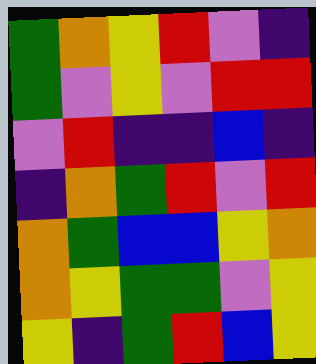[["green", "orange", "yellow", "red", "violet", "indigo"], ["green", "violet", "yellow", "violet", "red", "red"], ["violet", "red", "indigo", "indigo", "blue", "indigo"], ["indigo", "orange", "green", "red", "violet", "red"], ["orange", "green", "blue", "blue", "yellow", "orange"], ["orange", "yellow", "green", "green", "violet", "yellow"], ["yellow", "indigo", "green", "red", "blue", "yellow"]]